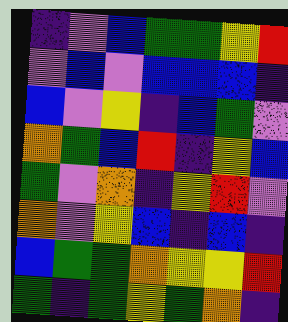[["indigo", "violet", "blue", "green", "green", "yellow", "red"], ["violet", "blue", "violet", "blue", "blue", "blue", "indigo"], ["blue", "violet", "yellow", "indigo", "blue", "green", "violet"], ["orange", "green", "blue", "red", "indigo", "yellow", "blue"], ["green", "violet", "orange", "indigo", "yellow", "red", "violet"], ["orange", "violet", "yellow", "blue", "indigo", "blue", "indigo"], ["blue", "green", "green", "orange", "yellow", "yellow", "red"], ["green", "indigo", "green", "yellow", "green", "orange", "indigo"]]